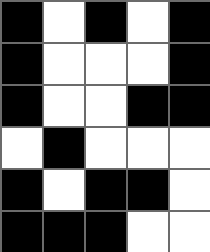[["black", "white", "black", "white", "black"], ["black", "white", "white", "white", "black"], ["black", "white", "white", "black", "black"], ["white", "black", "white", "white", "white"], ["black", "white", "black", "black", "white"], ["black", "black", "black", "white", "white"]]